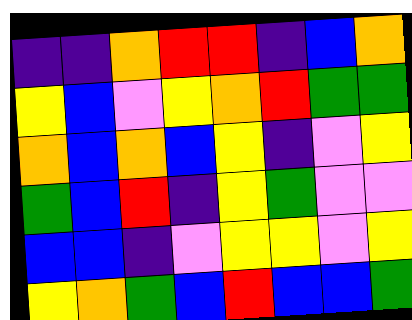[["indigo", "indigo", "orange", "red", "red", "indigo", "blue", "orange"], ["yellow", "blue", "violet", "yellow", "orange", "red", "green", "green"], ["orange", "blue", "orange", "blue", "yellow", "indigo", "violet", "yellow"], ["green", "blue", "red", "indigo", "yellow", "green", "violet", "violet"], ["blue", "blue", "indigo", "violet", "yellow", "yellow", "violet", "yellow"], ["yellow", "orange", "green", "blue", "red", "blue", "blue", "green"]]